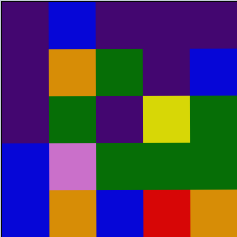[["indigo", "blue", "indigo", "indigo", "indigo"], ["indigo", "orange", "green", "indigo", "blue"], ["indigo", "green", "indigo", "yellow", "green"], ["blue", "violet", "green", "green", "green"], ["blue", "orange", "blue", "red", "orange"]]